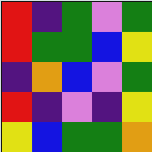[["red", "indigo", "green", "violet", "green"], ["red", "green", "green", "blue", "yellow"], ["indigo", "orange", "blue", "violet", "green"], ["red", "indigo", "violet", "indigo", "yellow"], ["yellow", "blue", "green", "green", "orange"]]